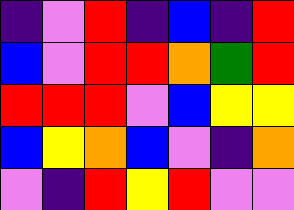[["indigo", "violet", "red", "indigo", "blue", "indigo", "red"], ["blue", "violet", "red", "red", "orange", "green", "red"], ["red", "red", "red", "violet", "blue", "yellow", "yellow"], ["blue", "yellow", "orange", "blue", "violet", "indigo", "orange"], ["violet", "indigo", "red", "yellow", "red", "violet", "violet"]]